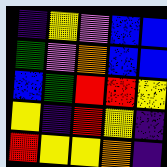[["indigo", "yellow", "violet", "blue", "blue"], ["green", "violet", "orange", "blue", "blue"], ["blue", "green", "red", "red", "yellow"], ["yellow", "indigo", "red", "yellow", "indigo"], ["red", "yellow", "yellow", "orange", "indigo"]]